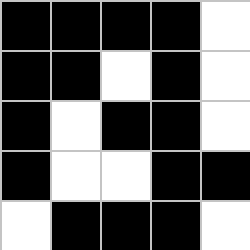[["black", "black", "black", "black", "white"], ["black", "black", "white", "black", "white"], ["black", "white", "black", "black", "white"], ["black", "white", "white", "black", "black"], ["white", "black", "black", "black", "white"]]